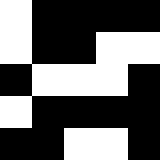[["white", "black", "black", "black", "black"], ["white", "black", "black", "white", "white"], ["black", "white", "white", "white", "black"], ["white", "black", "black", "black", "black"], ["black", "black", "white", "white", "black"]]